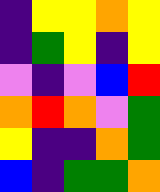[["indigo", "yellow", "yellow", "orange", "yellow"], ["indigo", "green", "yellow", "indigo", "yellow"], ["violet", "indigo", "violet", "blue", "red"], ["orange", "red", "orange", "violet", "green"], ["yellow", "indigo", "indigo", "orange", "green"], ["blue", "indigo", "green", "green", "orange"]]